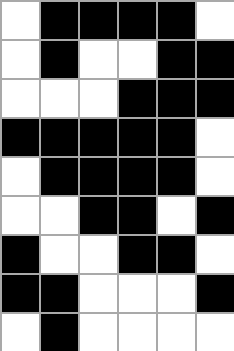[["white", "black", "black", "black", "black", "white"], ["white", "black", "white", "white", "black", "black"], ["white", "white", "white", "black", "black", "black"], ["black", "black", "black", "black", "black", "white"], ["white", "black", "black", "black", "black", "white"], ["white", "white", "black", "black", "white", "black"], ["black", "white", "white", "black", "black", "white"], ["black", "black", "white", "white", "white", "black"], ["white", "black", "white", "white", "white", "white"]]